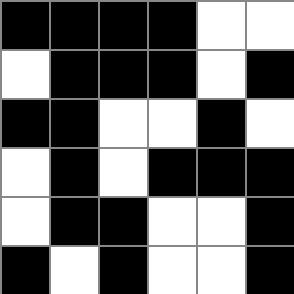[["black", "black", "black", "black", "white", "white"], ["white", "black", "black", "black", "white", "black"], ["black", "black", "white", "white", "black", "white"], ["white", "black", "white", "black", "black", "black"], ["white", "black", "black", "white", "white", "black"], ["black", "white", "black", "white", "white", "black"]]